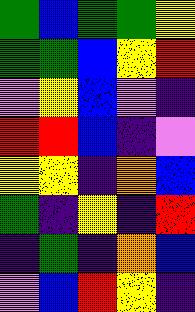[["green", "blue", "green", "green", "yellow"], ["green", "green", "blue", "yellow", "red"], ["violet", "yellow", "blue", "violet", "indigo"], ["red", "red", "blue", "indigo", "violet"], ["yellow", "yellow", "indigo", "orange", "blue"], ["green", "indigo", "yellow", "indigo", "red"], ["indigo", "green", "indigo", "orange", "blue"], ["violet", "blue", "red", "yellow", "indigo"]]